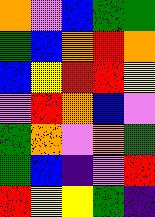[["orange", "violet", "blue", "green", "green"], ["green", "blue", "orange", "red", "orange"], ["blue", "yellow", "red", "red", "yellow"], ["violet", "red", "orange", "blue", "violet"], ["green", "orange", "violet", "orange", "green"], ["green", "blue", "indigo", "violet", "red"], ["red", "yellow", "yellow", "green", "indigo"]]